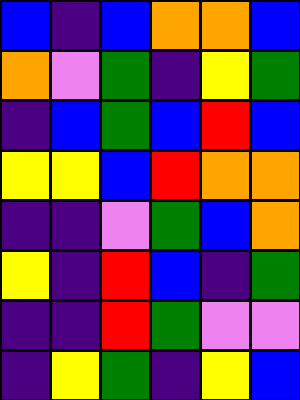[["blue", "indigo", "blue", "orange", "orange", "blue"], ["orange", "violet", "green", "indigo", "yellow", "green"], ["indigo", "blue", "green", "blue", "red", "blue"], ["yellow", "yellow", "blue", "red", "orange", "orange"], ["indigo", "indigo", "violet", "green", "blue", "orange"], ["yellow", "indigo", "red", "blue", "indigo", "green"], ["indigo", "indigo", "red", "green", "violet", "violet"], ["indigo", "yellow", "green", "indigo", "yellow", "blue"]]